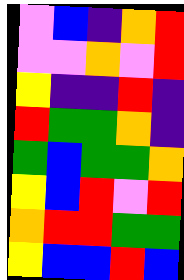[["violet", "blue", "indigo", "orange", "red"], ["violet", "violet", "orange", "violet", "red"], ["yellow", "indigo", "indigo", "red", "indigo"], ["red", "green", "green", "orange", "indigo"], ["green", "blue", "green", "green", "orange"], ["yellow", "blue", "red", "violet", "red"], ["orange", "red", "red", "green", "green"], ["yellow", "blue", "blue", "red", "blue"]]